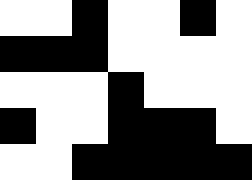[["white", "white", "black", "white", "white", "black", "white"], ["black", "black", "black", "white", "white", "white", "white"], ["white", "white", "white", "black", "white", "white", "white"], ["black", "white", "white", "black", "black", "black", "white"], ["white", "white", "black", "black", "black", "black", "black"]]